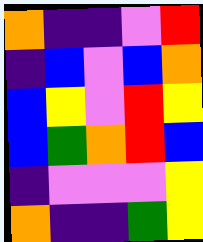[["orange", "indigo", "indigo", "violet", "red"], ["indigo", "blue", "violet", "blue", "orange"], ["blue", "yellow", "violet", "red", "yellow"], ["blue", "green", "orange", "red", "blue"], ["indigo", "violet", "violet", "violet", "yellow"], ["orange", "indigo", "indigo", "green", "yellow"]]